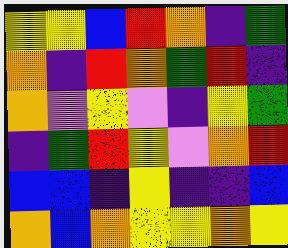[["yellow", "yellow", "blue", "red", "orange", "indigo", "green"], ["orange", "indigo", "red", "orange", "green", "red", "indigo"], ["orange", "violet", "yellow", "violet", "indigo", "yellow", "green"], ["indigo", "green", "red", "yellow", "violet", "orange", "red"], ["blue", "blue", "indigo", "yellow", "indigo", "indigo", "blue"], ["orange", "blue", "orange", "yellow", "yellow", "orange", "yellow"]]